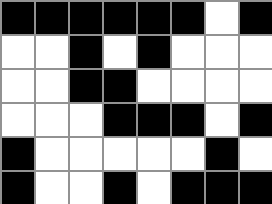[["black", "black", "black", "black", "black", "black", "white", "black"], ["white", "white", "black", "white", "black", "white", "white", "white"], ["white", "white", "black", "black", "white", "white", "white", "white"], ["white", "white", "white", "black", "black", "black", "white", "black"], ["black", "white", "white", "white", "white", "white", "black", "white"], ["black", "white", "white", "black", "white", "black", "black", "black"]]